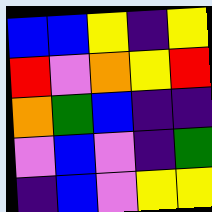[["blue", "blue", "yellow", "indigo", "yellow"], ["red", "violet", "orange", "yellow", "red"], ["orange", "green", "blue", "indigo", "indigo"], ["violet", "blue", "violet", "indigo", "green"], ["indigo", "blue", "violet", "yellow", "yellow"]]